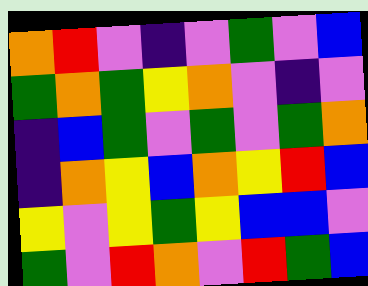[["orange", "red", "violet", "indigo", "violet", "green", "violet", "blue"], ["green", "orange", "green", "yellow", "orange", "violet", "indigo", "violet"], ["indigo", "blue", "green", "violet", "green", "violet", "green", "orange"], ["indigo", "orange", "yellow", "blue", "orange", "yellow", "red", "blue"], ["yellow", "violet", "yellow", "green", "yellow", "blue", "blue", "violet"], ["green", "violet", "red", "orange", "violet", "red", "green", "blue"]]